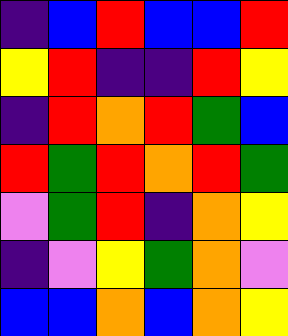[["indigo", "blue", "red", "blue", "blue", "red"], ["yellow", "red", "indigo", "indigo", "red", "yellow"], ["indigo", "red", "orange", "red", "green", "blue"], ["red", "green", "red", "orange", "red", "green"], ["violet", "green", "red", "indigo", "orange", "yellow"], ["indigo", "violet", "yellow", "green", "orange", "violet"], ["blue", "blue", "orange", "blue", "orange", "yellow"]]